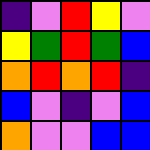[["indigo", "violet", "red", "yellow", "violet"], ["yellow", "green", "red", "green", "blue"], ["orange", "red", "orange", "red", "indigo"], ["blue", "violet", "indigo", "violet", "blue"], ["orange", "violet", "violet", "blue", "blue"]]